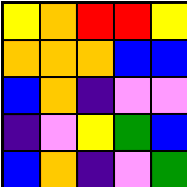[["yellow", "orange", "red", "red", "yellow"], ["orange", "orange", "orange", "blue", "blue"], ["blue", "orange", "indigo", "violet", "violet"], ["indigo", "violet", "yellow", "green", "blue"], ["blue", "orange", "indigo", "violet", "green"]]